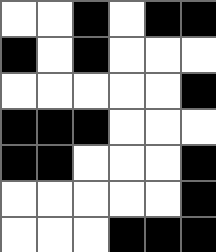[["white", "white", "black", "white", "black", "black"], ["black", "white", "black", "white", "white", "white"], ["white", "white", "white", "white", "white", "black"], ["black", "black", "black", "white", "white", "white"], ["black", "black", "white", "white", "white", "black"], ["white", "white", "white", "white", "white", "black"], ["white", "white", "white", "black", "black", "black"]]